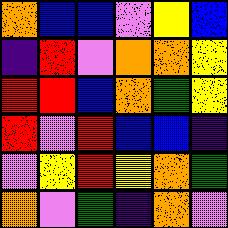[["orange", "blue", "blue", "violet", "yellow", "blue"], ["indigo", "red", "violet", "orange", "orange", "yellow"], ["red", "red", "blue", "orange", "green", "yellow"], ["red", "violet", "red", "blue", "blue", "indigo"], ["violet", "yellow", "red", "yellow", "orange", "green"], ["orange", "violet", "green", "indigo", "orange", "violet"]]